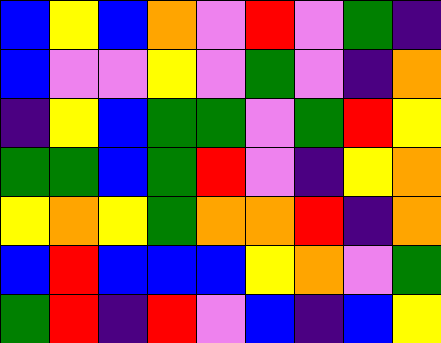[["blue", "yellow", "blue", "orange", "violet", "red", "violet", "green", "indigo"], ["blue", "violet", "violet", "yellow", "violet", "green", "violet", "indigo", "orange"], ["indigo", "yellow", "blue", "green", "green", "violet", "green", "red", "yellow"], ["green", "green", "blue", "green", "red", "violet", "indigo", "yellow", "orange"], ["yellow", "orange", "yellow", "green", "orange", "orange", "red", "indigo", "orange"], ["blue", "red", "blue", "blue", "blue", "yellow", "orange", "violet", "green"], ["green", "red", "indigo", "red", "violet", "blue", "indigo", "blue", "yellow"]]